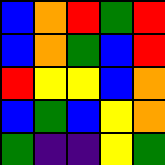[["blue", "orange", "red", "green", "red"], ["blue", "orange", "green", "blue", "red"], ["red", "yellow", "yellow", "blue", "orange"], ["blue", "green", "blue", "yellow", "orange"], ["green", "indigo", "indigo", "yellow", "green"]]